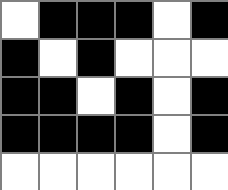[["white", "black", "black", "black", "white", "black"], ["black", "white", "black", "white", "white", "white"], ["black", "black", "white", "black", "white", "black"], ["black", "black", "black", "black", "white", "black"], ["white", "white", "white", "white", "white", "white"]]